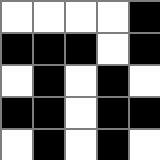[["white", "white", "white", "white", "black"], ["black", "black", "black", "white", "black"], ["white", "black", "white", "black", "white"], ["black", "black", "white", "black", "black"], ["white", "black", "white", "black", "white"]]